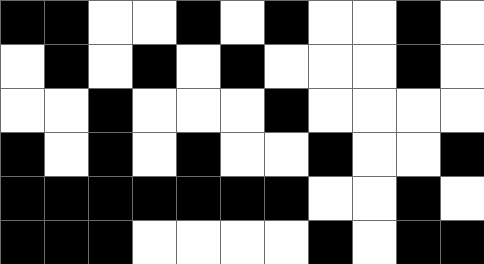[["black", "black", "white", "white", "black", "white", "black", "white", "white", "black", "white"], ["white", "black", "white", "black", "white", "black", "white", "white", "white", "black", "white"], ["white", "white", "black", "white", "white", "white", "black", "white", "white", "white", "white"], ["black", "white", "black", "white", "black", "white", "white", "black", "white", "white", "black"], ["black", "black", "black", "black", "black", "black", "black", "white", "white", "black", "white"], ["black", "black", "black", "white", "white", "white", "white", "black", "white", "black", "black"]]